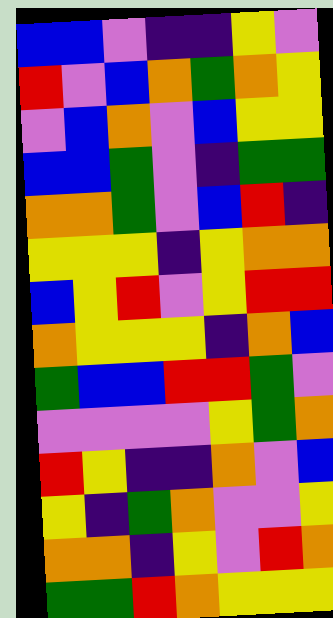[["blue", "blue", "violet", "indigo", "indigo", "yellow", "violet"], ["red", "violet", "blue", "orange", "green", "orange", "yellow"], ["violet", "blue", "orange", "violet", "blue", "yellow", "yellow"], ["blue", "blue", "green", "violet", "indigo", "green", "green"], ["orange", "orange", "green", "violet", "blue", "red", "indigo"], ["yellow", "yellow", "yellow", "indigo", "yellow", "orange", "orange"], ["blue", "yellow", "red", "violet", "yellow", "red", "red"], ["orange", "yellow", "yellow", "yellow", "indigo", "orange", "blue"], ["green", "blue", "blue", "red", "red", "green", "violet"], ["violet", "violet", "violet", "violet", "yellow", "green", "orange"], ["red", "yellow", "indigo", "indigo", "orange", "violet", "blue"], ["yellow", "indigo", "green", "orange", "violet", "violet", "yellow"], ["orange", "orange", "indigo", "yellow", "violet", "red", "orange"], ["green", "green", "red", "orange", "yellow", "yellow", "yellow"]]